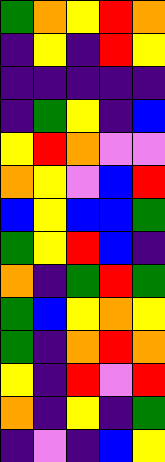[["green", "orange", "yellow", "red", "orange"], ["indigo", "yellow", "indigo", "red", "yellow"], ["indigo", "indigo", "indigo", "indigo", "indigo"], ["indigo", "green", "yellow", "indigo", "blue"], ["yellow", "red", "orange", "violet", "violet"], ["orange", "yellow", "violet", "blue", "red"], ["blue", "yellow", "blue", "blue", "green"], ["green", "yellow", "red", "blue", "indigo"], ["orange", "indigo", "green", "red", "green"], ["green", "blue", "yellow", "orange", "yellow"], ["green", "indigo", "orange", "red", "orange"], ["yellow", "indigo", "red", "violet", "red"], ["orange", "indigo", "yellow", "indigo", "green"], ["indigo", "violet", "indigo", "blue", "yellow"]]